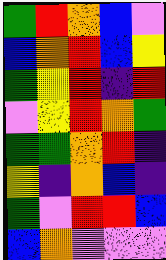[["green", "red", "orange", "blue", "violet"], ["blue", "orange", "red", "blue", "yellow"], ["green", "yellow", "red", "indigo", "red"], ["violet", "yellow", "red", "orange", "green"], ["green", "green", "orange", "red", "indigo"], ["yellow", "indigo", "orange", "blue", "indigo"], ["green", "violet", "red", "red", "blue"], ["blue", "orange", "violet", "violet", "violet"]]